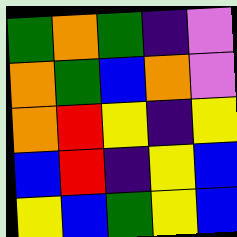[["green", "orange", "green", "indigo", "violet"], ["orange", "green", "blue", "orange", "violet"], ["orange", "red", "yellow", "indigo", "yellow"], ["blue", "red", "indigo", "yellow", "blue"], ["yellow", "blue", "green", "yellow", "blue"]]